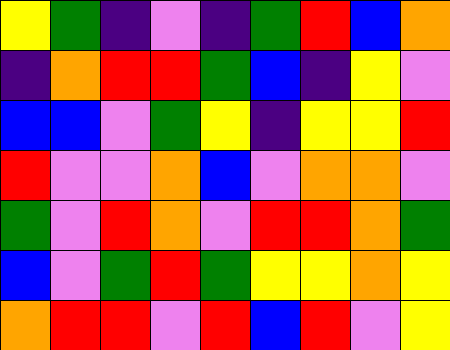[["yellow", "green", "indigo", "violet", "indigo", "green", "red", "blue", "orange"], ["indigo", "orange", "red", "red", "green", "blue", "indigo", "yellow", "violet"], ["blue", "blue", "violet", "green", "yellow", "indigo", "yellow", "yellow", "red"], ["red", "violet", "violet", "orange", "blue", "violet", "orange", "orange", "violet"], ["green", "violet", "red", "orange", "violet", "red", "red", "orange", "green"], ["blue", "violet", "green", "red", "green", "yellow", "yellow", "orange", "yellow"], ["orange", "red", "red", "violet", "red", "blue", "red", "violet", "yellow"]]